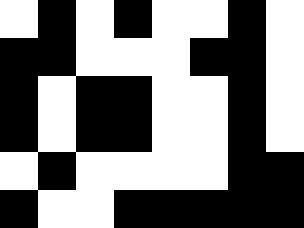[["white", "black", "white", "black", "white", "white", "black", "white"], ["black", "black", "white", "white", "white", "black", "black", "white"], ["black", "white", "black", "black", "white", "white", "black", "white"], ["black", "white", "black", "black", "white", "white", "black", "white"], ["white", "black", "white", "white", "white", "white", "black", "black"], ["black", "white", "white", "black", "black", "black", "black", "black"]]